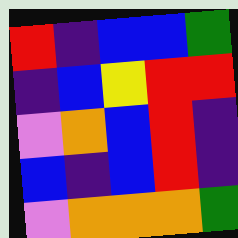[["red", "indigo", "blue", "blue", "green"], ["indigo", "blue", "yellow", "red", "red"], ["violet", "orange", "blue", "red", "indigo"], ["blue", "indigo", "blue", "red", "indigo"], ["violet", "orange", "orange", "orange", "green"]]